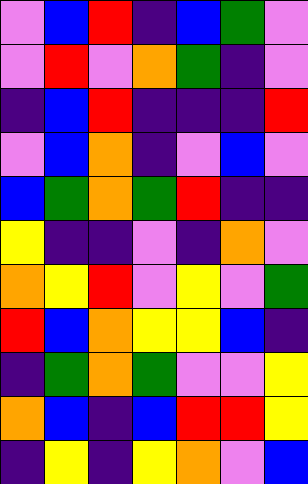[["violet", "blue", "red", "indigo", "blue", "green", "violet"], ["violet", "red", "violet", "orange", "green", "indigo", "violet"], ["indigo", "blue", "red", "indigo", "indigo", "indigo", "red"], ["violet", "blue", "orange", "indigo", "violet", "blue", "violet"], ["blue", "green", "orange", "green", "red", "indigo", "indigo"], ["yellow", "indigo", "indigo", "violet", "indigo", "orange", "violet"], ["orange", "yellow", "red", "violet", "yellow", "violet", "green"], ["red", "blue", "orange", "yellow", "yellow", "blue", "indigo"], ["indigo", "green", "orange", "green", "violet", "violet", "yellow"], ["orange", "blue", "indigo", "blue", "red", "red", "yellow"], ["indigo", "yellow", "indigo", "yellow", "orange", "violet", "blue"]]